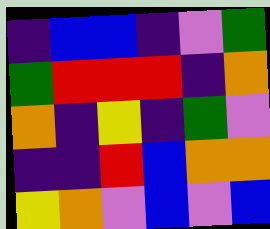[["indigo", "blue", "blue", "indigo", "violet", "green"], ["green", "red", "red", "red", "indigo", "orange"], ["orange", "indigo", "yellow", "indigo", "green", "violet"], ["indigo", "indigo", "red", "blue", "orange", "orange"], ["yellow", "orange", "violet", "blue", "violet", "blue"]]